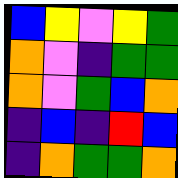[["blue", "yellow", "violet", "yellow", "green"], ["orange", "violet", "indigo", "green", "green"], ["orange", "violet", "green", "blue", "orange"], ["indigo", "blue", "indigo", "red", "blue"], ["indigo", "orange", "green", "green", "orange"]]